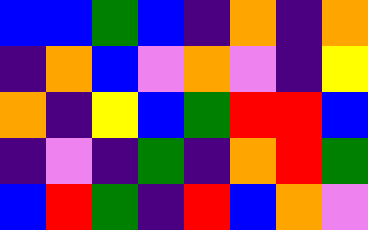[["blue", "blue", "green", "blue", "indigo", "orange", "indigo", "orange"], ["indigo", "orange", "blue", "violet", "orange", "violet", "indigo", "yellow"], ["orange", "indigo", "yellow", "blue", "green", "red", "red", "blue"], ["indigo", "violet", "indigo", "green", "indigo", "orange", "red", "green"], ["blue", "red", "green", "indigo", "red", "blue", "orange", "violet"]]